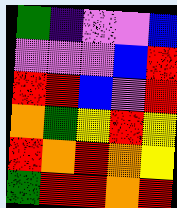[["green", "indigo", "violet", "violet", "blue"], ["violet", "violet", "violet", "blue", "red"], ["red", "red", "blue", "violet", "red"], ["orange", "green", "yellow", "red", "yellow"], ["red", "orange", "red", "orange", "yellow"], ["green", "red", "red", "orange", "red"]]